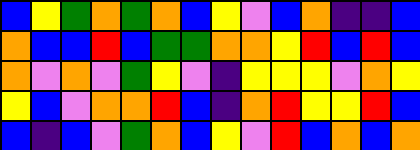[["blue", "yellow", "green", "orange", "green", "orange", "blue", "yellow", "violet", "blue", "orange", "indigo", "indigo", "blue"], ["orange", "blue", "blue", "red", "blue", "green", "green", "orange", "orange", "yellow", "red", "blue", "red", "blue"], ["orange", "violet", "orange", "violet", "green", "yellow", "violet", "indigo", "yellow", "yellow", "yellow", "violet", "orange", "yellow"], ["yellow", "blue", "violet", "orange", "orange", "red", "blue", "indigo", "orange", "red", "yellow", "yellow", "red", "blue"], ["blue", "indigo", "blue", "violet", "green", "orange", "blue", "yellow", "violet", "red", "blue", "orange", "blue", "orange"]]